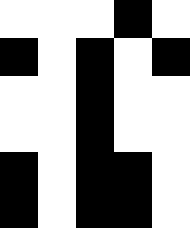[["white", "white", "white", "black", "white"], ["black", "white", "black", "white", "black"], ["white", "white", "black", "white", "white"], ["white", "white", "black", "white", "white"], ["black", "white", "black", "black", "white"], ["black", "white", "black", "black", "white"]]